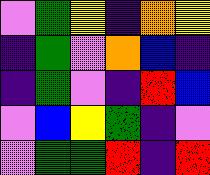[["violet", "green", "yellow", "indigo", "orange", "yellow"], ["indigo", "green", "violet", "orange", "blue", "indigo"], ["indigo", "green", "violet", "indigo", "red", "blue"], ["violet", "blue", "yellow", "green", "indigo", "violet"], ["violet", "green", "green", "red", "indigo", "red"]]